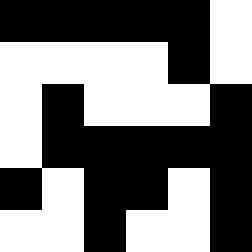[["black", "black", "black", "black", "black", "white"], ["white", "white", "white", "white", "black", "white"], ["white", "black", "white", "white", "white", "black"], ["white", "black", "black", "black", "black", "black"], ["black", "white", "black", "black", "white", "black"], ["white", "white", "black", "white", "white", "black"]]